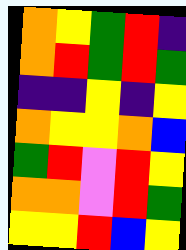[["orange", "yellow", "green", "red", "indigo"], ["orange", "red", "green", "red", "green"], ["indigo", "indigo", "yellow", "indigo", "yellow"], ["orange", "yellow", "yellow", "orange", "blue"], ["green", "red", "violet", "red", "yellow"], ["orange", "orange", "violet", "red", "green"], ["yellow", "yellow", "red", "blue", "yellow"]]